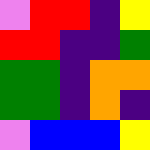[["violet", "red", "red", "indigo", "yellow"], ["red", "red", "indigo", "indigo", "green"], ["green", "green", "indigo", "orange", "orange"], ["green", "green", "indigo", "orange", "indigo"], ["violet", "blue", "blue", "blue", "yellow"]]